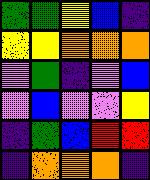[["green", "green", "yellow", "blue", "indigo"], ["yellow", "yellow", "orange", "orange", "orange"], ["violet", "green", "indigo", "violet", "blue"], ["violet", "blue", "violet", "violet", "yellow"], ["indigo", "green", "blue", "red", "red"], ["indigo", "orange", "orange", "orange", "indigo"]]